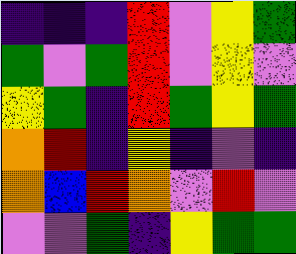[["indigo", "indigo", "indigo", "red", "violet", "yellow", "green"], ["green", "violet", "green", "red", "violet", "yellow", "violet"], ["yellow", "green", "indigo", "red", "green", "yellow", "green"], ["orange", "red", "indigo", "yellow", "indigo", "violet", "indigo"], ["orange", "blue", "red", "orange", "violet", "red", "violet"], ["violet", "violet", "green", "indigo", "yellow", "green", "green"]]